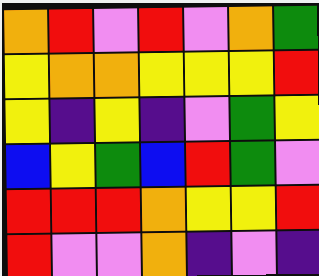[["orange", "red", "violet", "red", "violet", "orange", "green"], ["yellow", "orange", "orange", "yellow", "yellow", "yellow", "red"], ["yellow", "indigo", "yellow", "indigo", "violet", "green", "yellow"], ["blue", "yellow", "green", "blue", "red", "green", "violet"], ["red", "red", "red", "orange", "yellow", "yellow", "red"], ["red", "violet", "violet", "orange", "indigo", "violet", "indigo"]]